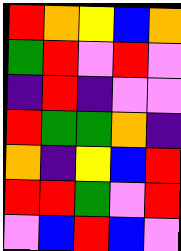[["red", "orange", "yellow", "blue", "orange"], ["green", "red", "violet", "red", "violet"], ["indigo", "red", "indigo", "violet", "violet"], ["red", "green", "green", "orange", "indigo"], ["orange", "indigo", "yellow", "blue", "red"], ["red", "red", "green", "violet", "red"], ["violet", "blue", "red", "blue", "violet"]]